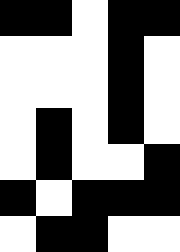[["black", "black", "white", "black", "black"], ["white", "white", "white", "black", "white"], ["white", "white", "white", "black", "white"], ["white", "black", "white", "black", "white"], ["white", "black", "white", "white", "black"], ["black", "white", "black", "black", "black"], ["white", "black", "black", "white", "white"]]